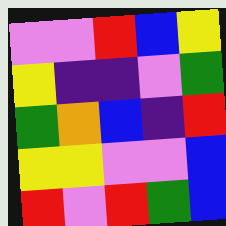[["violet", "violet", "red", "blue", "yellow"], ["yellow", "indigo", "indigo", "violet", "green"], ["green", "orange", "blue", "indigo", "red"], ["yellow", "yellow", "violet", "violet", "blue"], ["red", "violet", "red", "green", "blue"]]